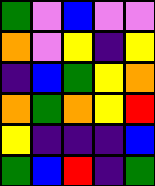[["green", "violet", "blue", "violet", "violet"], ["orange", "violet", "yellow", "indigo", "yellow"], ["indigo", "blue", "green", "yellow", "orange"], ["orange", "green", "orange", "yellow", "red"], ["yellow", "indigo", "indigo", "indigo", "blue"], ["green", "blue", "red", "indigo", "green"]]